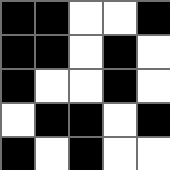[["black", "black", "white", "white", "black"], ["black", "black", "white", "black", "white"], ["black", "white", "white", "black", "white"], ["white", "black", "black", "white", "black"], ["black", "white", "black", "white", "white"]]